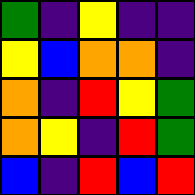[["green", "indigo", "yellow", "indigo", "indigo"], ["yellow", "blue", "orange", "orange", "indigo"], ["orange", "indigo", "red", "yellow", "green"], ["orange", "yellow", "indigo", "red", "green"], ["blue", "indigo", "red", "blue", "red"]]